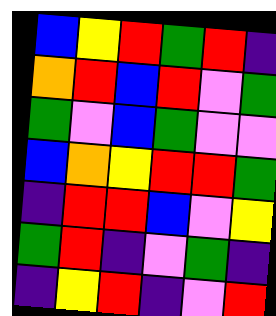[["blue", "yellow", "red", "green", "red", "indigo"], ["orange", "red", "blue", "red", "violet", "green"], ["green", "violet", "blue", "green", "violet", "violet"], ["blue", "orange", "yellow", "red", "red", "green"], ["indigo", "red", "red", "blue", "violet", "yellow"], ["green", "red", "indigo", "violet", "green", "indigo"], ["indigo", "yellow", "red", "indigo", "violet", "red"]]